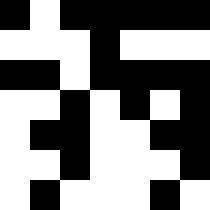[["black", "white", "black", "black", "black", "black", "black"], ["white", "white", "white", "black", "white", "white", "white"], ["black", "black", "white", "black", "black", "black", "black"], ["white", "white", "black", "white", "black", "white", "black"], ["white", "black", "black", "white", "white", "black", "black"], ["white", "white", "black", "white", "white", "white", "black"], ["white", "black", "white", "white", "white", "black", "white"]]